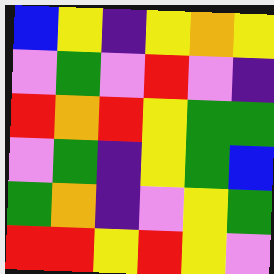[["blue", "yellow", "indigo", "yellow", "orange", "yellow"], ["violet", "green", "violet", "red", "violet", "indigo"], ["red", "orange", "red", "yellow", "green", "green"], ["violet", "green", "indigo", "yellow", "green", "blue"], ["green", "orange", "indigo", "violet", "yellow", "green"], ["red", "red", "yellow", "red", "yellow", "violet"]]